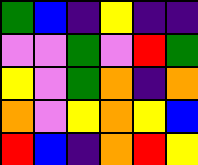[["green", "blue", "indigo", "yellow", "indigo", "indigo"], ["violet", "violet", "green", "violet", "red", "green"], ["yellow", "violet", "green", "orange", "indigo", "orange"], ["orange", "violet", "yellow", "orange", "yellow", "blue"], ["red", "blue", "indigo", "orange", "red", "yellow"]]